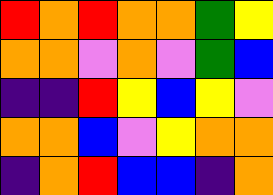[["red", "orange", "red", "orange", "orange", "green", "yellow"], ["orange", "orange", "violet", "orange", "violet", "green", "blue"], ["indigo", "indigo", "red", "yellow", "blue", "yellow", "violet"], ["orange", "orange", "blue", "violet", "yellow", "orange", "orange"], ["indigo", "orange", "red", "blue", "blue", "indigo", "orange"]]